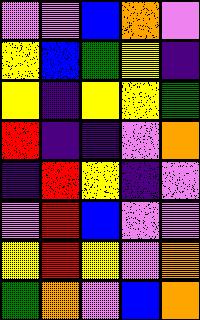[["violet", "violet", "blue", "orange", "violet"], ["yellow", "blue", "green", "yellow", "indigo"], ["yellow", "indigo", "yellow", "yellow", "green"], ["red", "indigo", "indigo", "violet", "orange"], ["indigo", "red", "yellow", "indigo", "violet"], ["violet", "red", "blue", "violet", "violet"], ["yellow", "red", "yellow", "violet", "orange"], ["green", "orange", "violet", "blue", "orange"]]